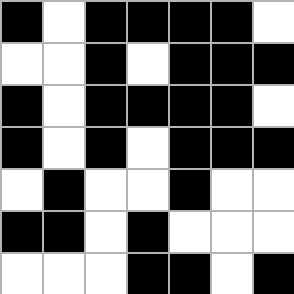[["black", "white", "black", "black", "black", "black", "white"], ["white", "white", "black", "white", "black", "black", "black"], ["black", "white", "black", "black", "black", "black", "white"], ["black", "white", "black", "white", "black", "black", "black"], ["white", "black", "white", "white", "black", "white", "white"], ["black", "black", "white", "black", "white", "white", "white"], ["white", "white", "white", "black", "black", "white", "black"]]